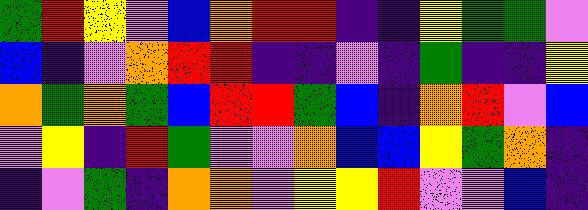[["green", "red", "yellow", "violet", "blue", "orange", "red", "red", "indigo", "indigo", "yellow", "green", "green", "violet"], ["blue", "indigo", "violet", "orange", "red", "red", "indigo", "indigo", "violet", "indigo", "green", "indigo", "indigo", "yellow"], ["orange", "green", "orange", "green", "blue", "red", "red", "green", "blue", "indigo", "orange", "red", "violet", "blue"], ["violet", "yellow", "indigo", "red", "green", "violet", "violet", "orange", "blue", "blue", "yellow", "green", "orange", "indigo"], ["indigo", "violet", "green", "indigo", "orange", "orange", "violet", "yellow", "yellow", "red", "violet", "violet", "blue", "indigo"]]